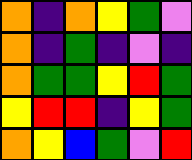[["orange", "indigo", "orange", "yellow", "green", "violet"], ["orange", "indigo", "green", "indigo", "violet", "indigo"], ["orange", "green", "green", "yellow", "red", "green"], ["yellow", "red", "red", "indigo", "yellow", "green"], ["orange", "yellow", "blue", "green", "violet", "red"]]